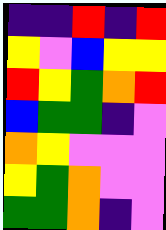[["indigo", "indigo", "red", "indigo", "red"], ["yellow", "violet", "blue", "yellow", "yellow"], ["red", "yellow", "green", "orange", "red"], ["blue", "green", "green", "indigo", "violet"], ["orange", "yellow", "violet", "violet", "violet"], ["yellow", "green", "orange", "violet", "violet"], ["green", "green", "orange", "indigo", "violet"]]